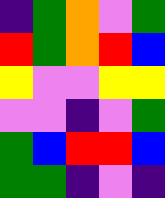[["indigo", "green", "orange", "violet", "green"], ["red", "green", "orange", "red", "blue"], ["yellow", "violet", "violet", "yellow", "yellow"], ["violet", "violet", "indigo", "violet", "green"], ["green", "blue", "red", "red", "blue"], ["green", "green", "indigo", "violet", "indigo"]]